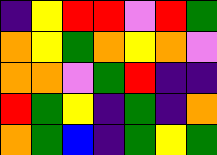[["indigo", "yellow", "red", "red", "violet", "red", "green"], ["orange", "yellow", "green", "orange", "yellow", "orange", "violet"], ["orange", "orange", "violet", "green", "red", "indigo", "indigo"], ["red", "green", "yellow", "indigo", "green", "indigo", "orange"], ["orange", "green", "blue", "indigo", "green", "yellow", "green"]]